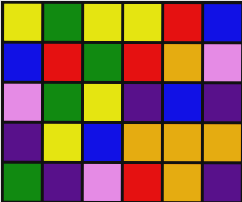[["yellow", "green", "yellow", "yellow", "red", "blue"], ["blue", "red", "green", "red", "orange", "violet"], ["violet", "green", "yellow", "indigo", "blue", "indigo"], ["indigo", "yellow", "blue", "orange", "orange", "orange"], ["green", "indigo", "violet", "red", "orange", "indigo"]]